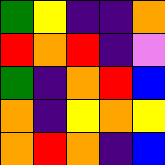[["green", "yellow", "indigo", "indigo", "orange"], ["red", "orange", "red", "indigo", "violet"], ["green", "indigo", "orange", "red", "blue"], ["orange", "indigo", "yellow", "orange", "yellow"], ["orange", "red", "orange", "indigo", "blue"]]